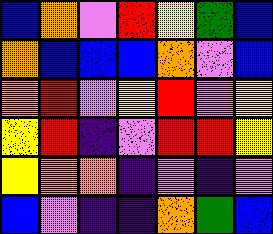[["blue", "orange", "violet", "red", "yellow", "green", "blue"], ["orange", "blue", "blue", "blue", "orange", "violet", "blue"], ["orange", "red", "violet", "yellow", "red", "violet", "yellow"], ["yellow", "red", "indigo", "violet", "red", "red", "yellow"], ["yellow", "orange", "orange", "indigo", "violet", "indigo", "violet"], ["blue", "violet", "indigo", "indigo", "orange", "green", "blue"]]